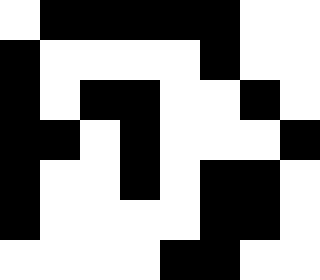[["white", "black", "black", "black", "black", "black", "white", "white"], ["black", "white", "white", "white", "white", "black", "white", "white"], ["black", "white", "black", "black", "white", "white", "black", "white"], ["black", "black", "white", "black", "white", "white", "white", "black"], ["black", "white", "white", "black", "white", "black", "black", "white"], ["black", "white", "white", "white", "white", "black", "black", "white"], ["white", "white", "white", "white", "black", "black", "white", "white"]]